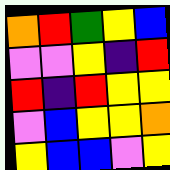[["orange", "red", "green", "yellow", "blue"], ["violet", "violet", "yellow", "indigo", "red"], ["red", "indigo", "red", "yellow", "yellow"], ["violet", "blue", "yellow", "yellow", "orange"], ["yellow", "blue", "blue", "violet", "yellow"]]